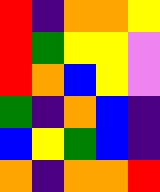[["red", "indigo", "orange", "orange", "yellow"], ["red", "green", "yellow", "yellow", "violet"], ["red", "orange", "blue", "yellow", "violet"], ["green", "indigo", "orange", "blue", "indigo"], ["blue", "yellow", "green", "blue", "indigo"], ["orange", "indigo", "orange", "orange", "red"]]